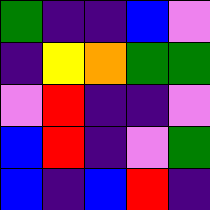[["green", "indigo", "indigo", "blue", "violet"], ["indigo", "yellow", "orange", "green", "green"], ["violet", "red", "indigo", "indigo", "violet"], ["blue", "red", "indigo", "violet", "green"], ["blue", "indigo", "blue", "red", "indigo"]]